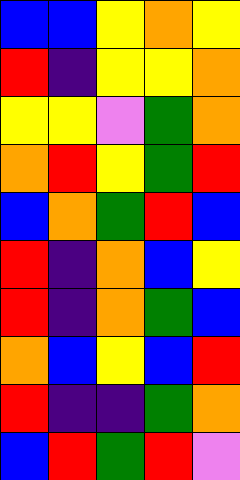[["blue", "blue", "yellow", "orange", "yellow"], ["red", "indigo", "yellow", "yellow", "orange"], ["yellow", "yellow", "violet", "green", "orange"], ["orange", "red", "yellow", "green", "red"], ["blue", "orange", "green", "red", "blue"], ["red", "indigo", "orange", "blue", "yellow"], ["red", "indigo", "orange", "green", "blue"], ["orange", "blue", "yellow", "blue", "red"], ["red", "indigo", "indigo", "green", "orange"], ["blue", "red", "green", "red", "violet"]]